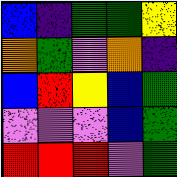[["blue", "indigo", "green", "green", "yellow"], ["orange", "green", "violet", "orange", "indigo"], ["blue", "red", "yellow", "blue", "green"], ["violet", "violet", "violet", "blue", "green"], ["red", "red", "red", "violet", "green"]]